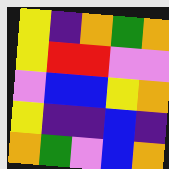[["yellow", "indigo", "orange", "green", "orange"], ["yellow", "red", "red", "violet", "violet"], ["violet", "blue", "blue", "yellow", "orange"], ["yellow", "indigo", "indigo", "blue", "indigo"], ["orange", "green", "violet", "blue", "orange"]]